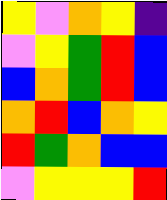[["yellow", "violet", "orange", "yellow", "indigo"], ["violet", "yellow", "green", "red", "blue"], ["blue", "orange", "green", "red", "blue"], ["orange", "red", "blue", "orange", "yellow"], ["red", "green", "orange", "blue", "blue"], ["violet", "yellow", "yellow", "yellow", "red"]]